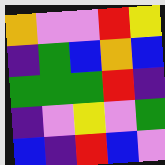[["orange", "violet", "violet", "red", "yellow"], ["indigo", "green", "blue", "orange", "blue"], ["green", "green", "green", "red", "indigo"], ["indigo", "violet", "yellow", "violet", "green"], ["blue", "indigo", "red", "blue", "violet"]]